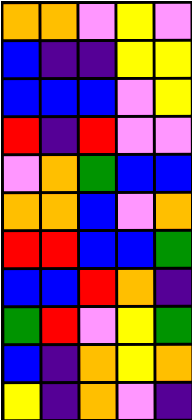[["orange", "orange", "violet", "yellow", "violet"], ["blue", "indigo", "indigo", "yellow", "yellow"], ["blue", "blue", "blue", "violet", "yellow"], ["red", "indigo", "red", "violet", "violet"], ["violet", "orange", "green", "blue", "blue"], ["orange", "orange", "blue", "violet", "orange"], ["red", "red", "blue", "blue", "green"], ["blue", "blue", "red", "orange", "indigo"], ["green", "red", "violet", "yellow", "green"], ["blue", "indigo", "orange", "yellow", "orange"], ["yellow", "indigo", "orange", "violet", "indigo"]]